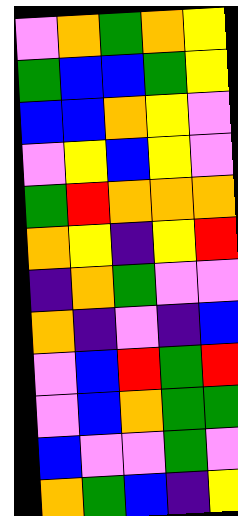[["violet", "orange", "green", "orange", "yellow"], ["green", "blue", "blue", "green", "yellow"], ["blue", "blue", "orange", "yellow", "violet"], ["violet", "yellow", "blue", "yellow", "violet"], ["green", "red", "orange", "orange", "orange"], ["orange", "yellow", "indigo", "yellow", "red"], ["indigo", "orange", "green", "violet", "violet"], ["orange", "indigo", "violet", "indigo", "blue"], ["violet", "blue", "red", "green", "red"], ["violet", "blue", "orange", "green", "green"], ["blue", "violet", "violet", "green", "violet"], ["orange", "green", "blue", "indigo", "yellow"]]